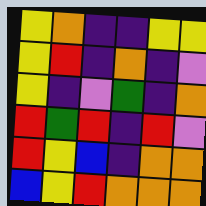[["yellow", "orange", "indigo", "indigo", "yellow", "yellow"], ["yellow", "red", "indigo", "orange", "indigo", "violet"], ["yellow", "indigo", "violet", "green", "indigo", "orange"], ["red", "green", "red", "indigo", "red", "violet"], ["red", "yellow", "blue", "indigo", "orange", "orange"], ["blue", "yellow", "red", "orange", "orange", "orange"]]